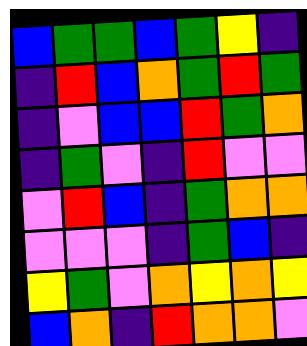[["blue", "green", "green", "blue", "green", "yellow", "indigo"], ["indigo", "red", "blue", "orange", "green", "red", "green"], ["indigo", "violet", "blue", "blue", "red", "green", "orange"], ["indigo", "green", "violet", "indigo", "red", "violet", "violet"], ["violet", "red", "blue", "indigo", "green", "orange", "orange"], ["violet", "violet", "violet", "indigo", "green", "blue", "indigo"], ["yellow", "green", "violet", "orange", "yellow", "orange", "yellow"], ["blue", "orange", "indigo", "red", "orange", "orange", "violet"]]